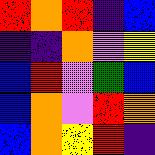[["red", "orange", "red", "indigo", "blue"], ["indigo", "indigo", "orange", "violet", "yellow"], ["blue", "red", "violet", "green", "blue"], ["blue", "orange", "violet", "red", "orange"], ["blue", "orange", "yellow", "red", "indigo"]]